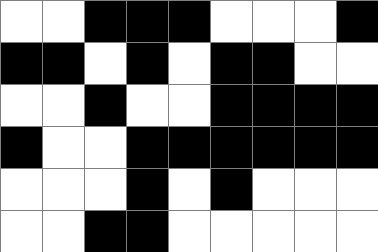[["white", "white", "black", "black", "black", "white", "white", "white", "black"], ["black", "black", "white", "black", "white", "black", "black", "white", "white"], ["white", "white", "black", "white", "white", "black", "black", "black", "black"], ["black", "white", "white", "black", "black", "black", "black", "black", "black"], ["white", "white", "white", "black", "white", "black", "white", "white", "white"], ["white", "white", "black", "black", "white", "white", "white", "white", "white"]]